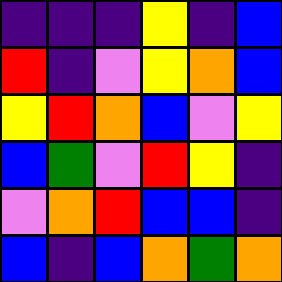[["indigo", "indigo", "indigo", "yellow", "indigo", "blue"], ["red", "indigo", "violet", "yellow", "orange", "blue"], ["yellow", "red", "orange", "blue", "violet", "yellow"], ["blue", "green", "violet", "red", "yellow", "indigo"], ["violet", "orange", "red", "blue", "blue", "indigo"], ["blue", "indigo", "blue", "orange", "green", "orange"]]